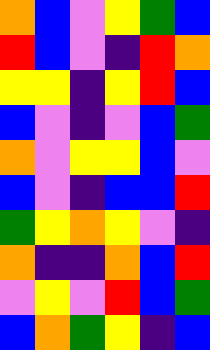[["orange", "blue", "violet", "yellow", "green", "blue"], ["red", "blue", "violet", "indigo", "red", "orange"], ["yellow", "yellow", "indigo", "yellow", "red", "blue"], ["blue", "violet", "indigo", "violet", "blue", "green"], ["orange", "violet", "yellow", "yellow", "blue", "violet"], ["blue", "violet", "indigo", "blue", "blue", "red"], ["green", "yellow", "orange", "yellow", "violet", "indigo"], ["orange", "indigo", "indigo", "orange", "blue", "red"], ["violet", "yellow", "violet", "red", "blue", "green"], ["blue", "orange", "green", "yellow", "indigo", "blue"]]